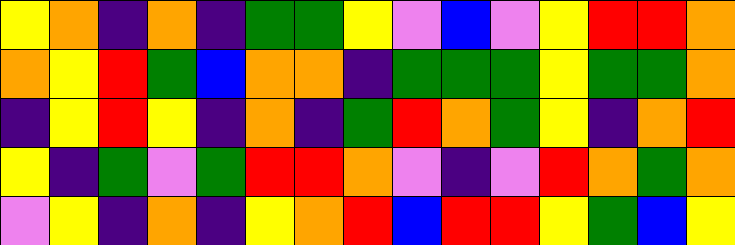[["yellow", "orange", "indigo", "orange", "indigo", "green", "green", "yellow", "violet", "blue", "violet", "yellow", "red", "red", "orange"], ["orange", "yellow", "red", "green", "blue", "orange", "orange", "indigo", "green", "green", "green", "yellow", "green", "green", "orange"], ["indigo", "yellow", "red", "yellow", "indigo", "orange", "indigo", "green", "red", "orange", "green", "yellow", "indigo", "orange", "red"], ["yellow", "indigo", "green", "violet", "green", "red", "red", "orange", "violet", "indigo", "violet", "red", "orange", "green", "orange"], ["violet", "yellow", "indigo", "orange", "indigo", "yellow", "orange", "red", "blue", "red", "red", "yellow", "green", "blue", "yellow"]]